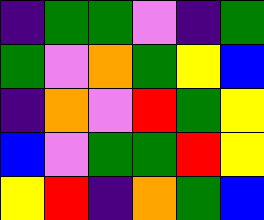[["indigo", "green", "green", "violet", "indigo", "green"], ["green", "violet", "orange", "green", "yellow", "blue"], ["indigo", "orange", "violet", "red", "green", "yellow"], ["blue", "violet", "green", "green", "red", "yellow"], ["yellow", "red", "indigo", "orange", "green", "blue"]]